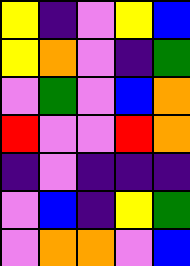[["yellow", "indigo", "violet", "yellow", "blue"], ["yellow", "orange", "violet", "indigo", "green"], ["violet", "green", "violet", "blue", "orange"], ["red", "violet", "violet", "red", "orange"], ["indigo", "violet", "indigo", "indigo", "indigo"], ["violet", "blue", "indigo", "yellow", "green"], ["violet", "orange", "orange", "violet", "blue"]]